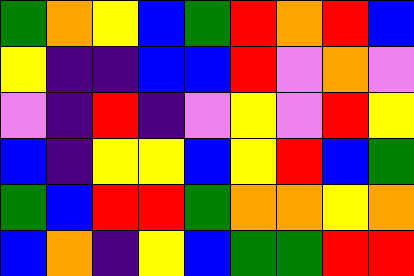[["green", "orange", "yellow", "blue", "green", "red", "orange", "red", "blue"], ["yellow", "indigo", "indigo", "blue", "blue", "red", "violet", "orange", "violet"], ["violet", "indigo", "red", "indigo", "violet", "yellow", "violet", "red", "yellow"], ["blue", "indigo", "yellow", "yellow", "blue", "yellow", "red", "blue", "green"], ["green", "blue", "red", "red", "green", "orange", "orange", "yellow", "orange"], ["blue", "orange", "indigo", "yellow", "blue", "green", "green", "red", "red"]]